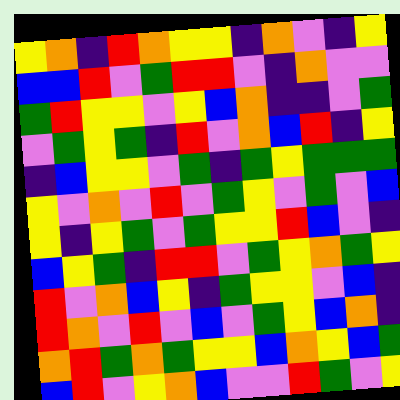[["yellow", "orange", "indigo", "red", "orange", "yellow", "yellow", "indigo", "orange", "violet", "indigo", "yellow"], ["blue", "blue", "red", "violet", "green", "red", "red", "violet", "indigo", "orange", "violet", "violet"], ["green", "red", "yellow", "yellow", "violet", "yellow", "blue", "orange", "indigo", "indigo", "violet", "green"], ["violet", "green", "yellow", "green", "indigo", "red", "violet", "orange", "blue", "red", "indigo", "yellow"], ["indigo", "blue", "yellow", "yellow", "violet", "green", "indigo", "green", "yellow", "green", "green", "green"], ["yellow", "violet", "orange", "violet", "red", "violet", "green", "yellow", "violet", "green", "violet", "blue"], ["yellow", "indigo", "yellow", "green", "violet", "green", "yellow", "yellow", "red", "blue", "violet", "indigo"], ["blue", "yellow", "green", "indigo", "red", "red", "violet", "green", "yellow", "orange", "green", "yellow"], ["red", "violet", "orange", "blue", "yellow", "indigo", "green", "yellow", "yellow", "violet", "blue", "indigo"], ["red", "orange", "violet", "red", "violet", "blue", "violet", "green", "yellow", "blue", "orange", "indigo"], ["orange", "red", "green", "orange", "green", "yellow", "yellow", "blue", "orange", "yellow", "blue", "green"], ["blue", "red", "violet", "yellow", "orange", "blue", "violet", "violet", "red", "green", "violet", "yellow"]]